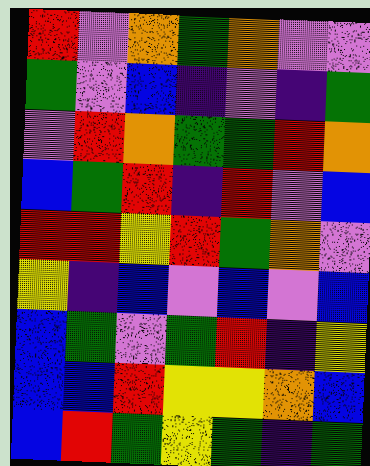[["red", "violet", "orange", "green", "orange", "violet", "violet"], ["green", "violet", "blue", "indigo", "violet", "indigo", "green"], ["violet", "red", "orange", "green", "green", "red", "orange"], ["blue", "green", "red", "indigo", "red", "violet", "blue"], ["red", "red", "yellow", "red", "green", "orange", "violet"], ["yellow", "indigo", "blue", "violet", "blue", "violet", "blue"], ["blue", "green", "violet", "green", "red", "indigo", "yellow"], ["blue", "blue", "red", "yellow", "yellow", "orange", "blue"], ["blue", "red", "green", "yellow", "green", "indigo", "green"]]